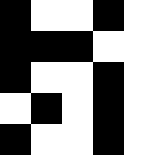[["black", "white", "white", "black", "white"], ["black", "black", "black", "white", "white"], ["black", "white", "white", "black", "white"], ["white", "black", "white", "black", "white"], ["black", "white", "white", "black", "white"]]